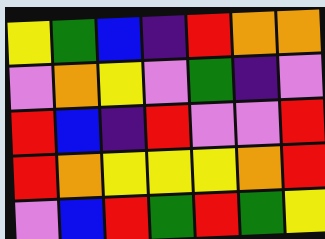[["yellow", "green", "blue", "indigo", "red", "orange", "orange"], ["violet", "orange", "yellow", "violet", "green", "indigo", "violet"], ["red", "blue", "indigo", "red", "violet", "violet", "red"], ["red", "orange", "yellow", "yellow", "yellow", "orange", "red"], ["violet", "blue", "red", "green", "red", "green", "yellow"]]